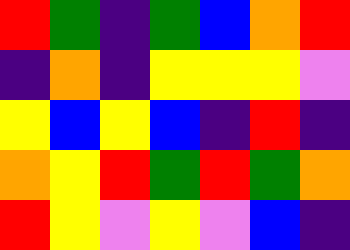[["red", "green", "indigo", "green", "blue", "orange", "red"], ["indigo", "orange", "indigo", "yellow", "yellow", "yellow", "violet"], ["yellow", "blue", "yellow", "blue", "indigo", "red", "indigo"], ["orange", "yellow", "red", "green", "red", "green", "orange"], ["red", "yellow", "violet", "yellow", "violet", "blue", "indigo"]]